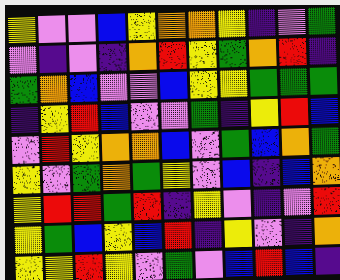[["yellow", "violet", "violet", "blue", "yellow", "orange", "orange", "yellow", "indigo", "violet", "green"], ["violet", "indigo", "violet", "indigo", "orange", "red", "yellow", "green", "orange", "red", "indigo"], ["green", "orange", "blue", "violet", "violet", "blue", "yellow", "yellow", "green", "green", "green"], ["indigo", "yellow", "red", "blue", "violet", "violet", "green", "indigo", "yellow", "red", "blue"], ["violet", "red", "yellow", "orange", "orange", "blue", "violet", "green", "blue", "orange", "green"], ["yellow", "violet", "green", "orange", "green", "yellow", "violet", "blue", "indigo", "blue", "orange"], ["yellow", "red", "red", "green", "red", "indigo", "yellow", "violet", "indigo", "violet", "red"], ["yellow", "green", "blue", "yellow", "blue", "red", "indigo", "yellow", "violet", "indigo", "orange"], ["yellow", "yellow", "red", "yellow", "violet", "green", "violet", "blue", "red", "blue", "indigo"]]